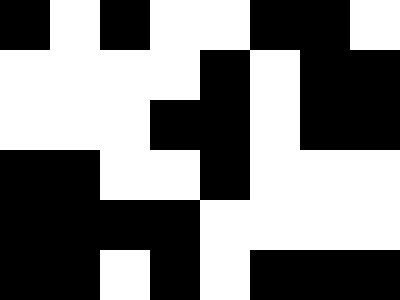[["black", "white", "black", "white", "white", "black", "black", "white"], ["white", "white", "white", "white", "black", "white", "black", "black"], ["white", "white", "white", "black", "black", "white", "black", "black"], ["black", "black", "white", "white", "black", "white", "white", "white"], ["black", "black", "black", "black", "white", "white", "white", "white"], ["black", "black", "white", "black", "white", "black", "black", "black"]]